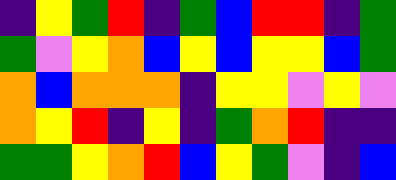[["indigo", "yellow", "green", "red", "indigo", "green", "blue", "red", "red", "indigo", "green"], ["green", "violet", "yellow", "orange", "blue", "yellow", "blue", "yellow", "yellow", "blue", "green"], ["orange", "blue", "orange", "orange", "orange", "indigo", "yellow", "yellow", "violet", "yellow", "violet"], ["orange", "yellow", "red", "indigo", "yellow", "indigo", "green", "orange", "red", "indigo", "indigo"], ["green", "green", "yellow", "orange", "red", "blue", "yellow", "green", "violet", "indigo", "blue"]]